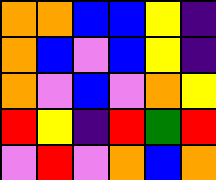[["orange", "orange", "blue", "blue", "yellow", "indigo"], ["orange", "blue", "violet", "blue", "yellow", "indigo"], ["orange", "violet", "blue", "violet", "orange", "yellow"], ["red", "yellow", "indigo", "red", "green", "red"], ["violet", "red", "violet", "orange", "blue", "orange"]]